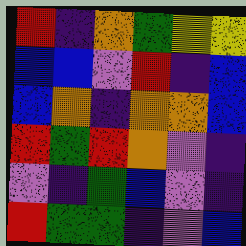[["red", "indigo", "orange", "green", "yellow", "yellow"], ["blue", "blue", "violet", "red", "indigo", "blue"], ["blue", "orange", "indigo", "orange", "orange", "blue"], ["red", "green", "red", "orange", "violet", "indigo"], ["violet", "indigo", "green", "blue", "violet", "indigo"], ["red", "green", "green", "indigo", "violet", "blue"]]